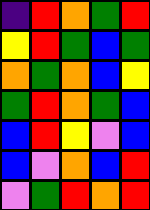[["indigo", "red", "orange", "green", "red"], ["yellow", "red", "green", "blue", "green"], ["orange", "green", "orange", "blue", "yellow"], ["green", "red", "orange", "green", "blue"], ["blue", "red", "yellow", "violet", "blue"], ["blue", "violet", "orange", "blue", "red"], ["violet", "green", "red", "orange", "red"]]